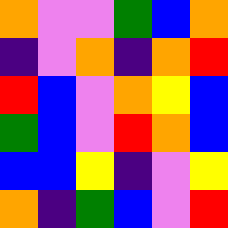[["orange", "violet", "violet", "green", "blue", "orange"], ["indigo", "violet", "orange", "indigo", "orange", "red"], ["red", "blue", "violet", "orange", "yellow", "blue"], ["green", "blue", "violet", "red", "orange", "blue"], ["blue", "blue", "yellow", "indigo", "violet", "yellow"], ["orange", "indigo", "green", "blue", "violet", "red"]]